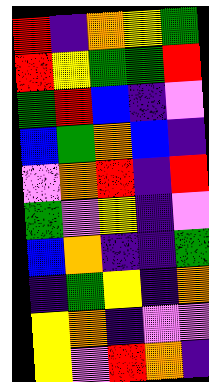[["red", "indigo", "orange", "yellow", "green"], ["red", "yellow", "green", "green", "red"], ["green", "red", "blue", "indigo", "violet"], ["blue", "green", "orange", "blue", "indigo"], ["violet", "orange", "red", "indigo", "red"], ["green", "violet", "yellow", "indigo", "violet"], ["blue", "orange", "indigo", "indigo", "green"], ["indigo", "green", "yellow", "indigo", "orange"], ["yellow", "orange", "indigo", "violet", "violet"], ["yellow", "violet", "red", "orange", "indigo"]]